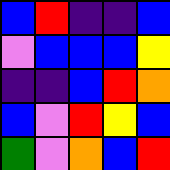[["blue", "red", "indigo", "indigo", "blue"], ["violet", "blue", "blue", "blue", "yellow"], ["indigo", "indigo", "blue", "red", "orange"], ["blue", "violet", "red", "yellow", "blue"], ["green", "violet", "orange", "blue", "red"]]